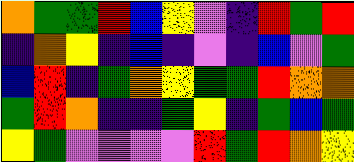[["orange", "green", "green", "red", "blue", "yellow", "violet", "indigo", "red", "green", "red"], ["indigo", "orange", "yellow", "indigo", "blue", "indigo", "violet", "indigo", "blue", "violet", "green"], ["blue", "red", "indigo", "green", "orange", "yellow", "green", "green", "red", "orange", "orange"], ["green", "red", "orange", "indigo", "indigo", "green", "yellow", "indigo", "green", "blue", "green"], ["yellow", "green", "violet", "violet", "violet", "violet", "red", "green", "red", "orange", "yellow"]]